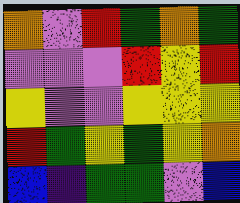[["orange", "violet", "red", "green", "orange", "green"], ["violet", "violet", "violet", "red", "yellow", "red"], ["yellow", "violet", "violet", "yellow", "yellow", "yellow"], ["red", "green", "yellow", "green", "yellow", "orange"], ["blue", "indigo", "green", "green", "violet", "blue"]]